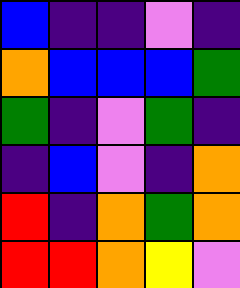[["blue", "indigo", "indigo", "violet", "indigo"], ["orange", "blue", "blue", "blue", "green"], ["green", "indigo", "violet", "green", "indigo"], ["indigo", "blue", "violet", "indigo", "orange"], ["red", "indigo", "orange", "green", "orange"], ["red", "red", "orange", "yellow", "violet"]]